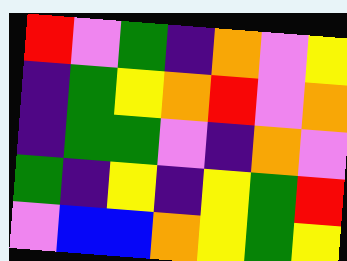[["red", "violet", "green", "indigo", "orange", "violet", "yellow"], ["indigo", "green", "yellow", "orange", "red", "violet", "orange"], ["indigo", "green", "green", "violet", "indigo", "orange", "violet"], ["green", "indigo", "yellow", "indigo", "yellow", "green", "red"], ["violet", "blue", "blue", "orange", "yellow", "green", "yellow"]]